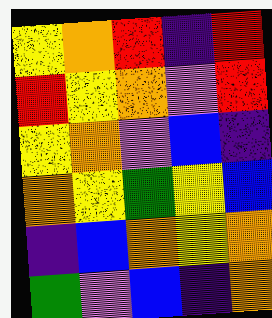[["yellow", "orange", "red", "indigo", "red"], ["red", "yellow", "orange", "violet", "red"], ["yellow", "orange", "violet", "blue", "indigo"], ["orange", "yellow", "green", "yellow", "blue"], ["indigo", "blue", "orange", "yellow", "orange"], ["green", "violet", "blue", "indigo", "orange"]]